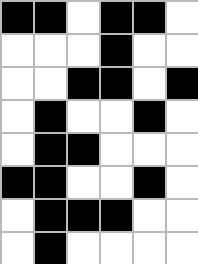[["black", "black", "white", "black", "black", "white"], ["white", "white", "white", "black", "white", "white"], ["white", "white", "black", "black", "white", "black"], ["white", "black", "white", "white", "black", "white"], ["white", "black", "black", "white", "white", "white"], ["black", "black", "white", "white", "black", "white"], ["white", "black", "black", "black", "white", "white"], ["white", "black", "white", "white", "white", "white"]]